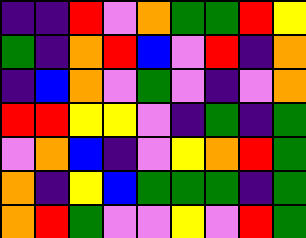[["indigo", "indigo", "red", "violet", "orange", "green", "green", "red", "yellow"], ["green", "indigo", "orange", "red", "blue", "violet", "red", "indigo", "orange"], ["indigo", "blue", "orange", "violet", "green", "violet", "indigo", "violet", "orange"], ["red", "red", "yellow", "yellow", "violet", "indigo", "green", "indigo", "green"], ["violet", "orange", "blue", "indigo", "violet", "yellow", "orange", "red", "green"], ["orange", "indigo", "yellow", "blue", "green", "green", "green", "indigo", "green"], ["orange", "red", "green", "violet", "violet", "yellow", "violet", "red", "green"]]